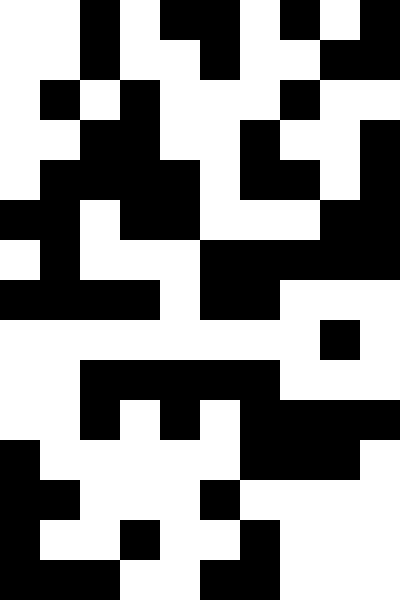[["white", "white", "black", "white", "black", "black", "white", "black", "white", "black"], ["white", "white", "black", "white", "white", "black", "white", "white", "black", "black"], ["white", "black", "white", "black", "white", "white", "white", "black", "white", "white"], ["white", "white", "black", "black", "white", "white", "black", "white", "white", "black"], ["white", "black", "black", "black", "black", "white", "black", "black", "white", "black"], ["black", "black", "white", "black", "black", "white", "white", "white", "black", "black"], ["white", "black", "white", "white", "white", "black", "black", "black", "black", "black"], ["black", "black", "black", "black", "white", "black", "black", "white", "white", "white"], ["white", "white", "white", "white", "white", "white", "white", "white", "black", "white"], ["white", "white", "black", "black", "black", "black", "black", "white", "white", "white"], ["white", "white", "black", "white", "black", "white", "black", "black", "black", "black"], ["black", "white", "white", "white", "white", "white", "black", "black", "black", "white"], ["black", "black", "white", "white", "white", "black", "white", "white", "white", "white"], ["black", "white", "white", "black", "white", "white", "black", "white", "white", "white"], ["black", "black", "black", "white", "white", "black", "black", "white", "white", "white"]]